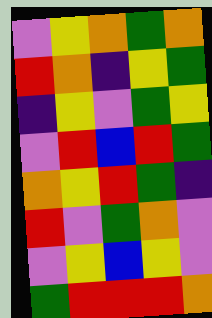[["violet", "yellow", "orange", "green", "orange"], ["red", "orange", "indigo", "yellow", "green"], ["indigo", "yellow", "violet", "green", "yellow"], ["violet", "red", "blue", "red", "green"], ["orange", "yellow", "red", "green", "indigo"], ["red", "violet", "green", "orange", "violet"], ["violet", "yellow", "blue", "yellow", "violet"], ["green", "red", "red", "red", "orange"]]